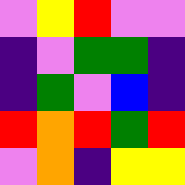[["violet", "yellow", "red", "violet", "violet"], ["indigo", "violet", "green", "green", "indigo"], ["indigo", "green", "violet", "blue", "indigo"], ["red", "orange", "red", "green", "red"], ["violet", "orange", "indigo", "yellow", "yellow"]]